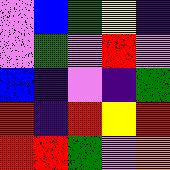[["violet", "blue", "green", "yellow", "indigo"], ["violet", "green", "violet", "red", "violet"], ["blue", "indigo", "violet", "indigo", "green"], ["red", "indigo", "red", "yellow", "red"], ["red", "red", "green", "violet", "orange"]]